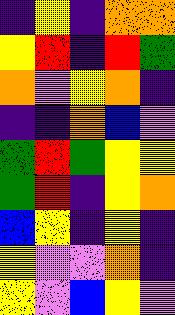[["indigo", "yellow", "indigo", "orange", "orange"], ["yellow", "red", "indigo", "red", "green"], ["orange", "violet", "yellow", "orange", "indigo"], ["indigo", "indigo", "orange", "blue", "violet"], ["green", "red", "green", "yellow", "yellow"], ["green", "red", "indigo", "yellow", "orange"], ["blue", "yellow", "indigo", "yellow", "indigo"], ["yellow", "violet", "violet", "orange", "indigo"], ["yellow", "violet", "blue", "yellow", "violet"]]